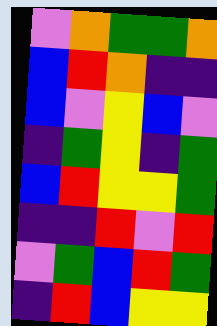[["violet", "orange", "green", "green", "orange"], ["blue", "red", "orange", "indigo", "indigo"], ["blue", "violet", "yellow", "blue", "violet"], ["indigo", "green", "yellow", "indigo", "green"], ["blue", "red", "yellow", "yellow", "green"], ["indigo", "indigo", "red", "violet", "red"], ["violet", "green", "blue", "red", "green"], ["indigo", "red", "blue", "yellow", "yellow"]]